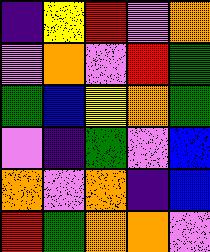[["indigo", "yellow", "red", "violet", "orange"], ["violet", "orange", "violet", "red", "green"], ["green", "blue", "yellow", "orange", "green"], ["violet", "indigo", "green", "violet", "blue"], ["orange", "violet", "orange", "indigo", "blue"], ["red", "green", "orange", "orange", "violet"]]